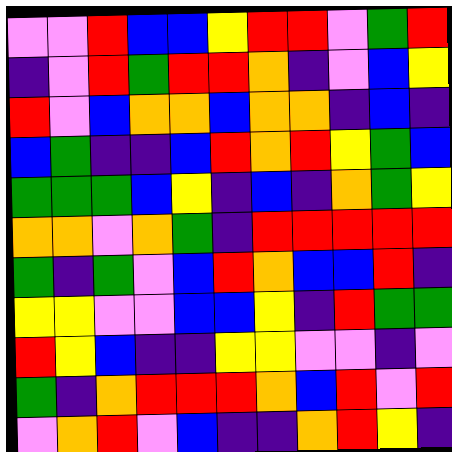[["violet", "violet", "red", "blue", "blue", "yellow", "red", "red", "violet", "green", "red"], ["indigo", "violet", "red", "green", "red", "red", "orange", "indigo", "violet", "blue", "yellow"], ["red", "violet", "blue", "orange", "orange", "blue", "orange", "orange", "indigo", "blue", "indigo"], ["blue", "green", "indigo", "indigo", "blue", "red", "orange", "red", "yellow", "green", "blue"], ["green", "green", "green", "blue", "yellow", "indigo", "blue", "indigo", "orange", "green", "yellow"], ["orange", "orange", "violet", "orange", "green", "indigo", "red", "red", "red", "red", "red"], ["green", "indigo", "green", "violet", "blue", "red", "orange", "blue", "blue", "red", "indigo"], ["yellow", "yellow", "violet", "violet", "blue", "blue", "yellow", "indigo", "red", "green", "green"], ["red", "yellow", "blue", "indigo", "indigo", "yellow", "yellow", "violet", "violet", "indigo", "violet"], ["green", "indigo", "orange", "red", "red", "red", "orange", "blue", "red", "violet", "red"], ["violet", "orange", "red", "violet", "blue", "indigo", "indigo", "orange", "red", "yellow", "indigo"]]